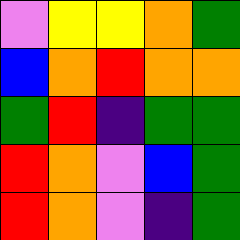[["violet", "yellow", "yellow", "orange", "green"], ["blue", "orange", "red", "orange", "orange"], ["green", "red", "indigo", "green", "green"], ["red", "orange", "violet", "blue", "green"], ["red", "orange", "violet", "indigo", "green"]]